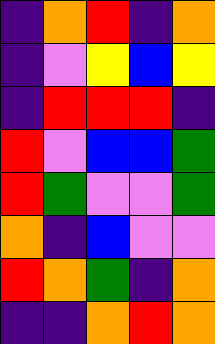[["indigo", "orange", "red", "indigo", "orange"], ["indigo", "violet", "yellow", "blue", "yellow"], ["indigo", "red", "red", "red", "indigo"], ["red", "violet", "blue", "blue", "green"], ["red", "green", "violet", "violet", "green"], ["orange", "indigo", "blue", "violet", "violet"], ["red", "orange", "green", "indigo", "orange"], ["indigo", "indigo", "orange", "red", "orange"]]